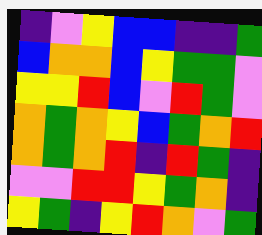[["indigo", "violet", "yellow", "blue", "blue", "indigo", "indigo", "green"], ["blue", "orange", "orange", "blue", "yellow", "green", "green", "violet"], ["yellow", "yellow", "red", "blue", "violet", "red", "green", "violet"], ["orange", "green", "orange", "yellow", "blue", "green", "orange", "red"], ["orange", "green", "orange", "red", "indigo", "red", "green", "indigo"], ["violet", "violet", "red", "red", "yellow", "green", "orange", "indigo"], ["yellow", "green", "indigo", "yellow", "red", "orange", "violet", "green"]]